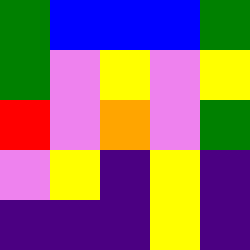[["green", "blue", "blue", "blue", "green"], ["green", "violet", "yellow", "violet", "yellow"], ["red", "violet", "orange", "violet", "green"], ["violet", "yellow", "indigo", "yellow", "indigo"], ["indigo", "indigo", "indigo", "yellow", "indigo"]]